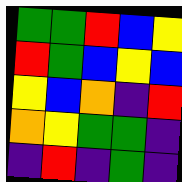[["green", "green", "red", "blue", "yellow"], ["red", "green", "blue", "yellow", "blue"], ["yellow", "blue", "orange", "indigo", "red"], ["orange", "yellow", "green", "green", "indigo"], ["indigo", "red", "indigo", "green", "indigo"]]